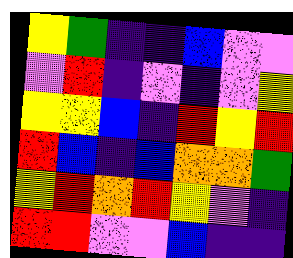[["yellow", "green", "indigo", "indigo", "blue", "violet", "violet"], ["violet", "red", "indigo", "violet", "indigo", "violet", "yellow"], ["yellow", "yellow", "blue", "indigo", "red", "yellow", "red"], ["red", "blue", "indigo", "blue", "orange", "orange", "green"], ["yellow", "red", "orange", "red", "yellow", "violet", "indigo"], ["red", "red", "violet", "violet", "blue", "indigo", "indigo"]]